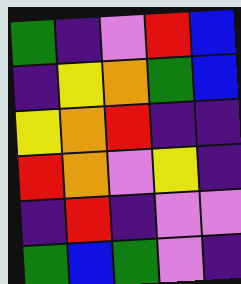[["green", "indigo", "violet", "red", "blue"], ["indigo", "yellow", "orange", "green", "blue"], ["yellow", "orange", "red", "indigo", "indigo"], ["red", "orange", "violet", "yellow", "indigo"], ["indigo", "red", "indigo", "violet", "violet"], ["green", "blue", "green", "violet", "indigo"]]